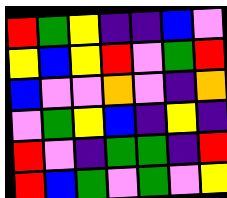[["red", "green", "yellow", "indigo", "indigo", "blue", "violet"], ["yellow", "blue", "yellow", "red", "violet", "green", "red"], ["blue", "violet", "violet", "orange", "violet", "indigo", "orange"], ["violet", "green", "yellow", "blue", "indigo", "yellow", "indigo"], ["red", "violet", "indigo", "green", "green", "indigo", "red"], ["red", "blue", "green", "violet", "green", "violet", "yellow"]]